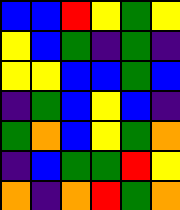[["blue", "blue", "red", "yellow", "green", "yellow"], ["yellow", "blue", "green", "indigo", "green", "indigo"], ["yellow", "yellow", "blue", "blue", "green", "blue"], ["indigo", "green", "blue", "yellow", "blue", "indigo"], ["green", "orange", "blue", "yellow", "green", "orange"], ["indigo", "blue", "green", "green", "red", "yellow"], ["orange", "indigo", "orange", "red", "green", "orange"]]